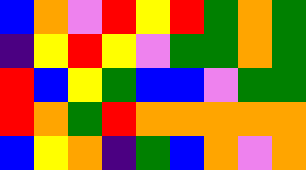[["blue", "orange", "violet", "red", "yellow", "red", "green", "orange", "green"], ["indigo", "yellow", "red", "yellow", "violet", "green", "green", "orange", "green"], ["red", "blue", "yellow", "green", "blue", "blue", "violet", "green", "green"], ["red", "orange", "green", "red", "orange", "orange", "orange", "orange", "orange"], ["blue", "yellow", "orange", "indigo", "green", "blue", "orange", "violet", "orange"]]